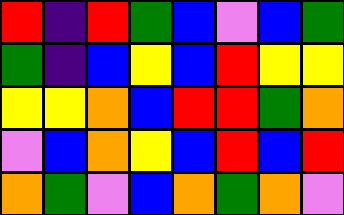[["red", "indigo", "red", "green", "blue", "violet", "blue", "green"], ["green", "indigo", "blue", "yellow", "blue", "red", "yellow", "yellow"], ["yellow", "yellow", "orange", "blue", "red", "red", "green", "orange"], ["violet", "blue", "orange", "yellow", "blue", "red", "blue", "red"], ["orange", "green", "violet", "blue", "orange", "green", "orange", "violet"]]